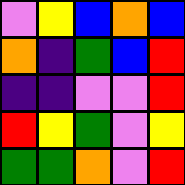[["violet", "yellow", "blue", "orange", "blue"], ["orange", "indigo", "green", "blue", "red"], ["indigo", "indigo", "violet", "violet", "red"], ["red", "yellow", "green", "violet", "yellow"], ["green", "green", "orange", "violet", "red"]]